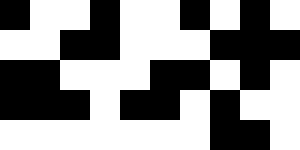[["black", "white", "white", "black", "white", "white", "black", "white", "black", "white"], ["white", "white", "black", "black", "white", "white", "white", "black", "black", "black"], ["black", "black", "white", "white", "white", "black", "black", "white", "black", "white"], ["black", "black", "black", "white", "black", "black", "white", "black", "white", "white"], ["white", "white", "white", "white", "white", "white", "white", "black", "black", "white"]]